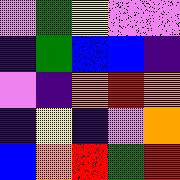[["violet", "green", "yellow", "violet", "violet"], ["indigo", "green", "blue", "blue", "indigo"], ["violet", "indigo", "orange", "red", "orange"], ["indigo", "yellow", "indigo", "violet", "orange"], ["blue", "orange", "red", "green", "red"]]